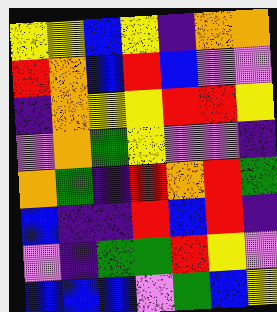[["yellow", "yellow", "blue", "yellow", "indigo", "orange", "orange"], ["red", "orange", "blue", "red", "blue", "violet", "violet"], ["indigo", "orange", "yellow", "yellow", "red", "red", "yellow"], ["violet", "orange", "green", "yellow", "violet", "violet", "indigo"], ["orange", "green", "indigo", "red", "orange", "red", "green"], ["blue", "indigo", "indigo", "red", "blue", "red", "indigo"], ["violet", "indigo", "green", "green", "red", "yellow", "violet"], ["blue", "blue", "blue", "violet", "green", "blue", "yellow"]]